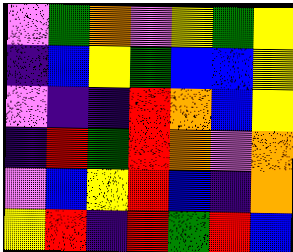[["violet", "green", "orange", "violet", "yellow", "green", "yellow"], ["indigo", "blue", "yellow", "green", "blue", "blue", "yellow"], ["violet", "indigo", "indigo", "red", "orange", "blue", "yellow"], ["indigo", "red", "green", "red", "orange", "violet", "orange"], ["violet", "blue", "yellow", "red", "blue", "indigo", "orange"], ["yellow", "red", "indigo", "red", "green", "red", "blue"]]